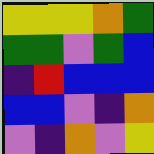[["yellow", "yellow", "yellow", "orange", "green"], ["green", "green", "violet", "green", "blue"], ["indigo", "red", "blue", "blue", "blue"], ["blue", "blue", "violet", "indigo", "orange"], ["violet", "indigo", "orange", "violet", "yellow"]]